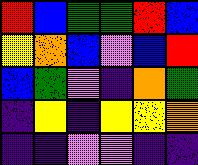[["red", "blue", "green", "green", "red", "blue"], ["yellow", "orange", "blue", "violet", "blue", "red"], ["blue", "green", "violet", "indigo", "orange", "green"], ["indigo", "yellow", "indigo", "yellow", "yellow", "orange"], ["indigo", "indigo", "violet", "violet", "indigo", "indigo"]]